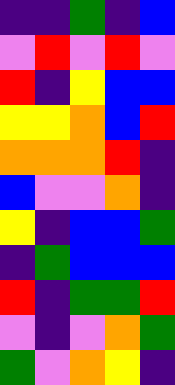[["indigo", "indigo", "green", "indigo", "blue"], ["violet", "red", "violet", "red", "violet"], ["red", "indigo", "yellow", "blue", "blue"], ["yellow", "yellow", "orange", "blue", "red"], ["orange", "orange", "orange", "red", "indigo"], ["blue", "violet", "violet", "orange", "indigo"], ["yellow", "indigo", "blue", "blue", "green"], ["indigo", "green", "blue", "blue", "blue"], ["red", "indigo", "green", "green", "red"], ["violet", "indigo", "violet", "orange", "green"], ["green", "violet", "orange", "yellow", "indigo"]]